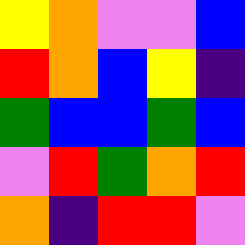[["yellow", "orange", "violet", "violet", "blue"], ["red", "orange", "blue", "yellow", "indigo"], ["green", "blue", "blue", "green", "blue"], ["violet", "red", "green", "orange", "red"], ["orange", "indigo", "red", "red", "violet"]]